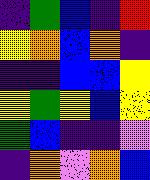[["indigo", "green", "blue", "indigo", "red"], ["yellow", "orange", "blue", "orange", "indigo"], ["indigo", "indigo", "blue", "blue", "yellow"], ["yellow", "green", "yellow", "blue", "yellow"], ["green", "blue", "indigo", "indigo", "violet"], ["indigo", "orange", "violet", "orange", "blue"]]